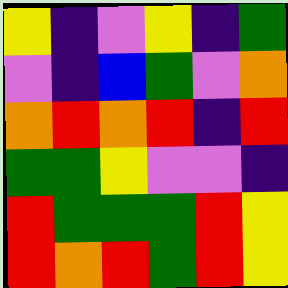[["yellow", "indigo", "violet", "yellow", "indigo", "green"], ["violet", "indigo", "blue", "green", "violet", "orange"], ["orange", "red", "orange", "red", "indigo", "red"], ["green", "green", "yellow", "violet", "violet", "indigo"], ["red", "green", "green", "green", "red", "yellow"], ["red", "orange", "red", "green", "red", "yellow"]]